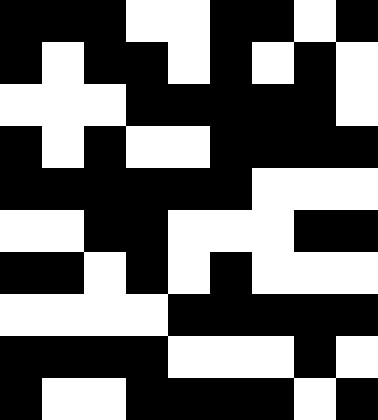[["black", "black", "black", "white", "white", "black", "black", "white", "black"], ["black", "white", "black", "black", "white", "black", "white", "black", "white"], ["white", "white", "white", "black", "black", "black", "black", "black", "white"], ["black", "white", "black", "white", "white", "black", "black", "black", "black"], ["black", "black", "black", "black", "black", "black", "white", "white", "white"], ["white", "white", "black", "black", "white", "white", "white", "black", "black"], ["black", "black", "white", "black", "white", "black", "white", "white", "white"], ["white", "white", "white", "white", "black", "black", "black", "black", "black"], ["black", "black", "black", "black", "white", "white", "white", "black", "white"], ["black", "white", "white", "black", "black", "black", "black", "white", "black"]]